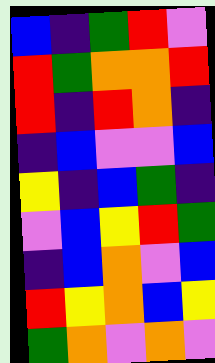[["blue", "indigo", "green", "red", "violet"], ["red", "green", "orange", "orange", "red"], ["red", "indigo", "red", "orange", "indigo"], ["indigo", "blue", "violet", "violet", "blue"], ["yellow", "indigo", "blue", "green", "indigo"], ["violet", "blue", "yellow", "red", "green"], ["indigo", "blue", "orange", "violet", "blue"], ["red", "yellow", "orange", "blue", "yellow"], ["green", "orange", "violet", "orange", "violet"]]